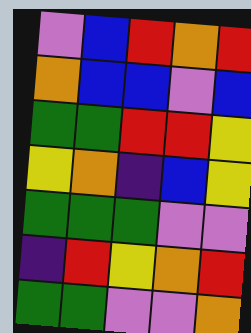[["violet", "blue", "red", "orange", "red"], ["orange", "blue", "blue", "violet", "blue"], ["green", "green", "red", "red", "yellow"], ["yellow", "orange", "indigo", "blue", "yellow"], ["green", "green", "green", "violet", "violet"], ["indigo", "red", "yellow", "orange", "red"], ["green", "green", "violet", "violet", "orange"]]